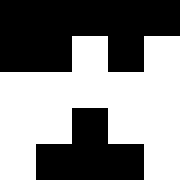[["black", "black", "black", "black", "black"], ["black", "black", "white", "black", "white"], ["white", "white", "white", "white", "white"], ["white", "white", "black", "white", "white"], ["white", "black", "black", "black", "white"]]